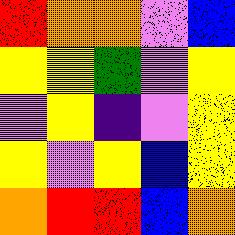[["red", "orange", "orange", "violet", "blue"], ["yellow", "yellow", "green", "violet", "yellow"], ["violet", "yellow", "indigo", "violet", "yellow"], ["yellow", "violet", "yellow", "blue", "yellow"], ["orange", "red", "red", "blue", "orange"]]